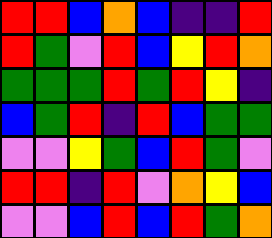[["red", "red", "blue", "orange", "blue", "indigo", "indigo", "red"], ["red", "green", "violet", "red", "blue", "yellow", "red", "orange"], ["green", "green", "green", "red", "green", "red", "yellow", "indigo"], ["blue", "green", "red", "indigo", "red", "blue", "green", "green"], ["violet", "violet", "yellow", "green", "blue", "red", "green", "violet"], ["red", "red", "indigo", "red", "violet", "orange", "yellow", "blue"], ["violet", "violet", "blue", "red", "blue", "red", "green", "orange"]]